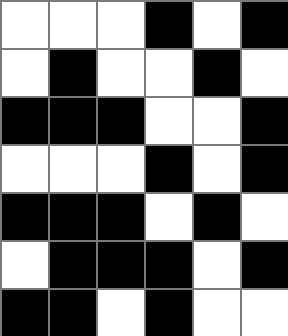[["white", "white", "white", "black", "white", "black"], ["white", "black", "white", "white", "black", "white"], ["black", "black", "black", "white", "white", "black"], ["white", "white", "white", "black", "white", "black"], ["black", "black", "black", "white", "black", "white"], ["white", "black", "black", "black", "white", "black"], ["black", "black", "white", "black", "white", "white"]]